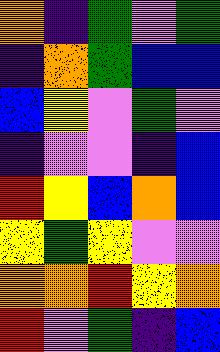[["orange", "indigo", "green", "violet", "green"], ["indigo", "orange", "green", "blue", "blue"], ["blue", "yellow", "violet", "green", "violet"], ["indigo", "violet", "violet", "indigo", "blue"], ["red", "yellow", "blue", "orange", "blue"], ["yellow", "green", "yellow", "violet", "violet"], ["orange", "orange", "red", "yellow", "orange"], ["red", "violet", "green", "indigo", "blue"]]